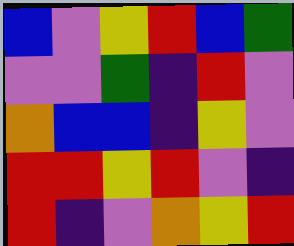[["blue", "violet", "yellow", "red", "blue", "green"], ["violet", "violet", "green", "indigo", "red", "violet"], ["orange", "blue", "blue", "indigo", "yellow", "violet"], ["red", "red", "yellow", "red", "violet", "indigo"], ["red", "indigo", "violet", "orange", "yellow", "red"]]